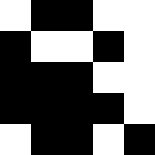[["white", "black", "black", "white", "white"], ["black", "white", "white", "black", "white"], ["black", "black", "black", "white", "white"], ["black", "black", "black", "black", "white"], ["white", "black", "black", "white", "black"]]